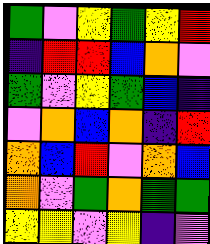[["green", "violet", "yellow", "green", "yellow", "red"], ["indigo", "red", "red", "blue", "orange", "violet"], ["green", "violet", "yellow", "green", "blue", "indigo"], ["violet", "orange", "blue", "orange", "indigo", "red"], ["orange", "blue", "red", "violet", "orange", "blue"], ["orange", "violet", "green", "orange", "green", "green"], ["yellow", "yellow", "violet", "yellow", "indigo", "violet"]]